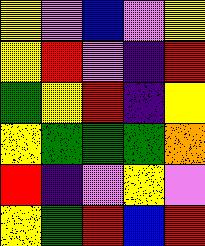[["yellow", "violet", "blue", "violet", "yellow"], ["yellow", "red", "violet", "indigo", "red"], ["green", "yellow", "red", "indigo", "yellow"], ["yellow", "green", "green", "green", "orange"], ["red", "indigo", "violet", "yellow", "violet"], ["yellow", "green", "red", "blue", "red"]]